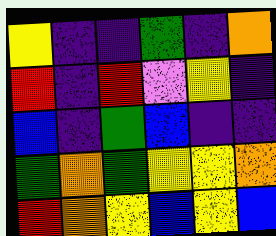[["yellow", "indigo", "indigo", "green", "indigo", "orange"], ["red", "indigo", "red", "violet", "yellow", "indigo"], ["blue", "indigo", "green", "blue", "indigo", "indigo"], ["green", "orange", "green", "yellow", "yellow", "orange"], ["red", "orange", "yellow", "blue", "yellow", "blue"]]